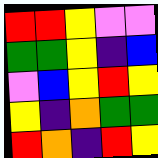[["red", "red", "yellow", "violet", "violet"], ["green", "green", "yellow", "indigo", "blue"], ["violet", "blue", "yellow", "red", "yellow"], ["yellow", "indigo", "orange", "green", "green"], ["red", "orange", "indigo", "red", "yellow"]]